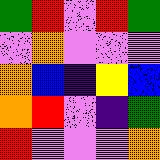[["green", "red", "violet", "red", "green"], ["violet", "orange", "violet", "violet", "violet"], ["orange", "blue", "indigo", "yellow", "blue"], ["orange", "red", "violet", "indigo", "green"], ["red", "violet", "violet", "violet", "orange"]]